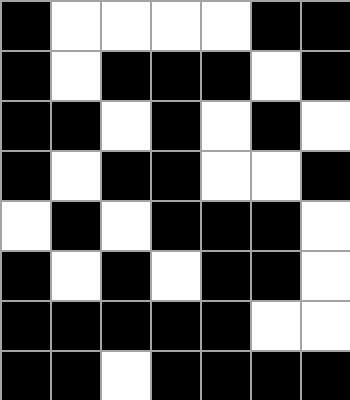[["black", "white", "white", "white", "white", "black", "black"], ["black", "white", "black", "black", "black", "white", "black"], ["black", "black", "white", "black", "white", "black", "white"], ["black", "white", "black", "black", "white", "white", "black"], ["white", "black", "white", "black", "black", "black", "white"], ["black", "white", "black", "white", "black", "black", "white"], ["black", "black", "black", "black", "black", "white", "white"], ["black", "black", "white", "black", "black", "black", "black"]]